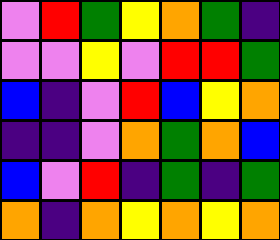[["violet", "red", "green", "yellow", "orange", "green", "indigo"], ["violet", "violet", "yellow", "violet", "red", "red", "green"], ["blue", "indigo", "violet", "red", "blue", "yellow", "orange"], ["indigo", "indigo", "violet", "orange", "green", "orange", "blue"], ["blue", "violet", "red", "indigo", "green", "indigo", "green"], ["orange", "indigo", "orange", "yellow", "orange", "yellow", "orange"]]